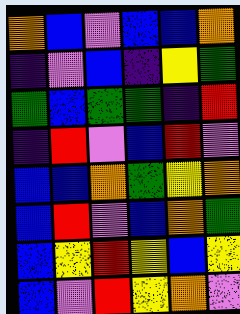[["orange", "blue", "violet", "blue", "blue", "orange"], ["indigo", "violet", "blue", "indigo", "yellow", "green"], ["green", "blue", "green", "green", "indigo", "red"], ["indigo", "red", "violet", "blue", "red", "violet"], ["blue", "blue", "orange", "green", "yellow", "orange"], ["blue", "red", "violet", "blue", "orange", "green"], ["blue", "yellow", "red", "yellow", "blue", "yellow"], ["blue", "violet", "red", "yellow", "orange", "violet"]]